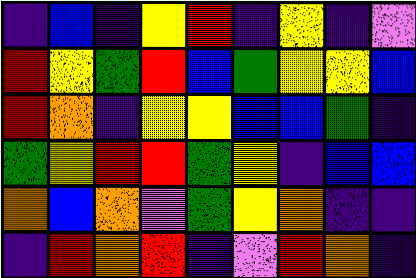[["indigo", "blue", "indigo", "yellow", "red", "indigo", "yellow", "indigo", "violet"], ["red", "yellow", "green", "red", "blue", "green", "yellow", "yellow", "blue"], ["red", "orange", "indigo", "yellow", "yellow", "blue", "blue", "green", "indigo"], ["green", "yellow", "red", "red", "green", "yellow", "indigo", "blue", "blue"], ["orange", "blue", "orange", "violet", "green", "yellow", "orange", "indigo", "indigo"], ["indigo", "red", "orange", "red", "indigo", "violet", "red", "orange", "indigo"]]